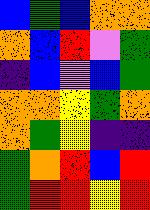[["blue", "green", "blue", "orange", "orange"], ["orange", "blue", "red", "violet", "green"], ["indigo", "blue", "violet", "blue", "green"], ["orange", "orange", "yellow", "green", "orange"], ["orange", "green", "yellow", "indigo", "indigo"], ["green", "orange", "red", "blue", "red"], ["green", "red", "red", "yellow", "red"]]